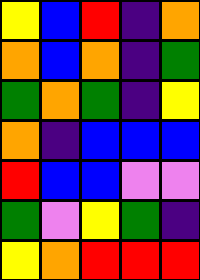[["yellow", "blue", "red", "indigo", "orange"], ["orange", "blue", "orange", "indigo", "green"], ["green", "orange", "green", "indigo", "yellow"], ["orange", "indigo", "blue", "blue", "blue"], ["red", "blue", "blue", "violet", "violet"], ["green", "violet", "yellow", "green", "indigo"], ["yellow", "orange", "red", "red", "red"]]